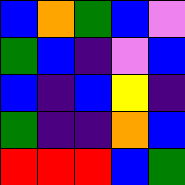[["blue", "orange", "green", "blue", "violet"], ["green", "blue", "indigo", "violet", "blue"], ["blue", "indigo", "blue", "yellow", "indigo"], ["green", "indigo", "indigo", "orange", "blue"], ["red", "red", "red", "blue", "green"]]